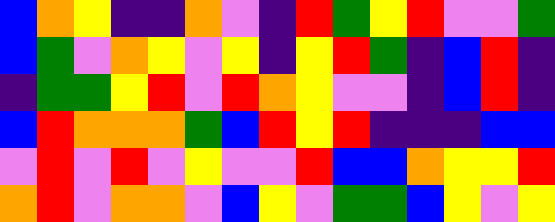[["blue", "orange", "yellow", "indigo", "indigo", "orange", "violet", "indigo", "red", "green", "yellow", "red", "violet", "violet", "green"], ["blue", "green", "violet", "orange", "yellow", "violet", "yellow", "indigo", "yellow", "red", "green", "indigo", "blue", "red", "indigo"], ["indigo", "green", "green", "yellow", "red", "violet", "red", "orange", "yellow", "violet", "violet", "indigo", "blue", "red", "indigo"], ["blue", "red", "orange", "orange", "orange", "green", "blue", "red", "yellow", "red", "indigo", "indigo", "indigo", "blue", "blue"], ["violet", "red", "violet", "red", "violet", "yellow", "violet", "violet", "red", "blue", "blue", "orange", "yellow", "yellow", "red"], ["orange", "red", "violet", "orange", "orange", "violet", "blue", "yellow", "violet", "green", "green", "blue", "yellow", "violet", "yellow"]]